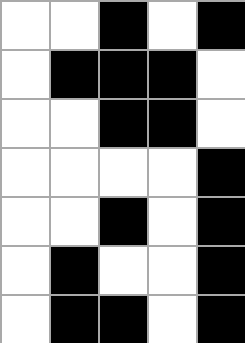[["white", "white", "black", "white", "black"], ["white", "black", "black", "black", "white"], ["white", "white", "black", "black", "white"], ["white", "white", "white", "white", "black"], ["white", "white", "black", "white", "black"], ["white", "black", "white", "white", "black"], ["white", "black", "black", "white", "black"]]